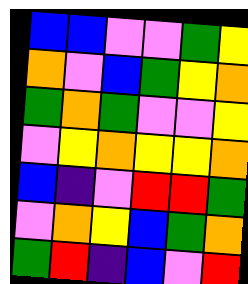[["blue", "blue", "violet", "violet", "green", "yellow"], ["orange", "violet", "blue", "green", "yellow", "orange"], ["green", "orange", "green", "violet", "violet", "yellow"], ["violet", "yellow", "orange", "yellow", "yellow", "orange"], ["blue", "indigo", "violet", "red", "red", "green"], ["violet", "orange", "yellow", "blue", "green", "orange"], ["green", "red", "indigo", "blue", "violet", "red"]]